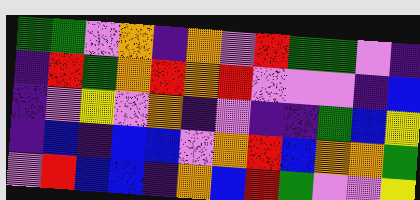[["green", "green", "violet", "orange", "indigo", "orange", "violet", "red", "green", "green", "violet", "indigo"], ["indigo", "red", "green", "orange", "red", "orange", "red", "violet", "violet", "violet", "indigo", "blue"], ["indigo", "violet", "yellow", "violet", "orange", "indigo", "violet", "indigo", "indigo", "green", "blue", "yellow"], ["indigo", "blue", "indigo", "blue", "blue", "violet", "orange", "red", "blue", "orange", "orange", "green"], ["violet", "red", "blue", "blue", "indigo", "orange", "blue", "red", "green", "violet", "violet", "yellow"]]